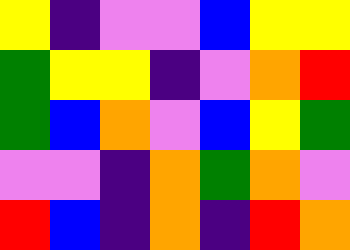[["yellow", "indigo", "violet", "violet", "blue", "yellow", "yellow"], ["green", "yellow", "yellow", "indigo", "violet", "orange", "red"], ["green", "blue", "orange", "violet", "blue", "yellow", "green"], ["violet", "violet", "indigo", "orange", "green", "orange", "violet"], ["red", "blue", "indigo", "orange", "indigo", "red", "orange"]]